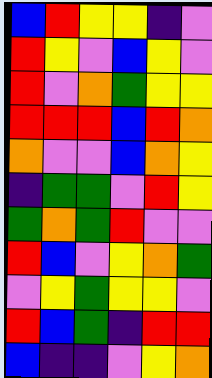[["blue", "red", "yellow", "yellow", "indigo", "violet"], ["red", "yellow", "violet", "blue", "yellow", "violet"], ["red", "violet", "orange", "green", "yellow", "yellow"], ["red", "red", "red", "blue", "red", "orange"], ["orange", "violet", "violet", "blue", "orange", "yellow"], ["indigo", "green", "green", "violet", "red", "yellow"], ["green", "orange", "green", "red", "violet", "violet"], ["red", "blue", "violet", "yellow", "orange", "green"], ["violet", "yellow", "green", "yellow", "yellow", "violet"], ["red", "blue", "green", "indigo", "red", "red"], ["blue", "indigo", "indigo", "violet", "yellow", "orange"]]